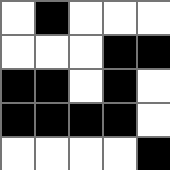[["white", "black", "white", "white", "white"], ["white", "white", "white", "black", "black"], ["black", "black", "white", "black", "white"], ["black", "black", "black", "black", "white"], ["white", "white", "white", "white", "black"]]